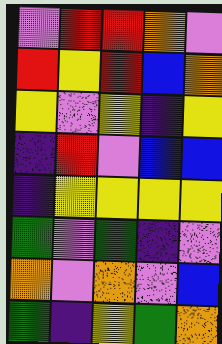[["violet", "red", "red", "orange", "violet"], ["red", "yellow", "red", "blue", "orange"], ["yellow", "violet", "yellow", "indigo", "yellow"], ["indigo", "red", "violet", "blue", "blue"], ["indigo", "yellow", "yellow", "yellow", "yellow"], ["green", "violet", "green", "indigo", "violet"], ["orange", "violet", "orange", "violet", "blue"], ["green", "indigo", "yellow", "green", "orange"]]